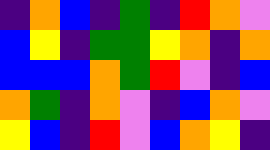[["indigo", "orange", "blue", "indigo", "green", "indigo", "red", "orange", "violet"], ["blue", "yellow", "indigo", "green", "green", "yellow", "orange", "indigo", "orange"], ["blue", "blue", "blue", "orange", "green", "red", "violet", "indigo", "blue"], ["orange", "green", "indigo", "orange", "violet", "indigo", "blue", "orange", "violet"], ["yellow", "blue", "indigo", "red", "violet", "blue", "orange", "yellow", "indigo"]]